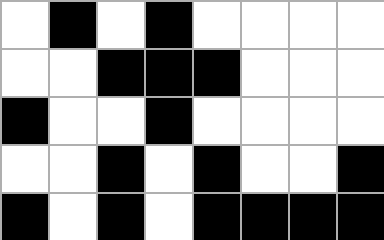[["white", "black", "white", "black", "white", "white", "white", "white"], ["white", "white", "black", "black", "black", "white", "white", "white"], ["black", "white", "white", "black", "white", "white", "white", "white"], ["white", "white", "black", "white", "black", "white", "white", "black"], ["black", "white", "black", "white", "black", "black", "black", "black"]]